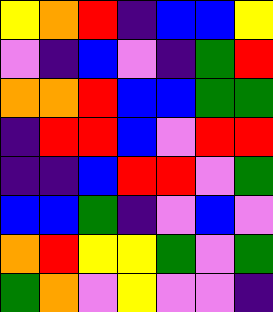[["yellow", "orange", "red", "indigo", "blue", "blue", "yellow"], ["violet", "indigo", "blue", "violet", "indigo", "green", "red"], ["orange", "orange", "red", "blue", "blue", "green", "green"], ["indigo", "red", "red", "blue", "violet", "red", "red"], ["indigo", "indigo", "blue", "red", "red", "violet", "green"], ["blue", "blue", "green", "indigo", "violet", "blue", "violet"], ["orange", "red", "yellow", "yellow", "green", "violet", "green"], ["green", "orange", "violet", "yellow", "violet", "violet", "indigo"]]